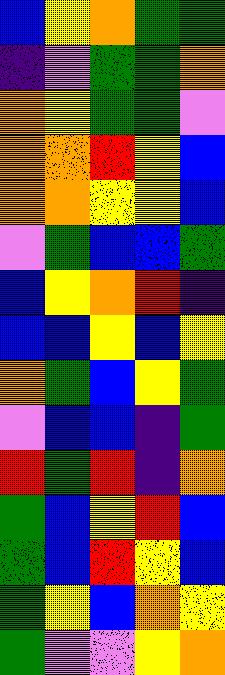[["blue", "yellow", "orange", "green", "green"], ["indigo", "violet", "green", "green", "orange"], ["orange", "yellow", "green", "green", "violet"], ["orange", "orange", "red", "yellow", "blue"], ["orange", "orange", "yellow", "yellow", "blue"], ["violet", "green", "blue", "blue", "green"], ["blue", "yellow", "orange", "red", "indigo"], ["blue", "blue", "yellow", "blue", "yellow"], ["orange", "green", "blue", "yellow", "green"], ["violet", "blue", "blue", "indigo", "green"], ["red", "green", "red", "indigo", "orange"], ["green", "blue", "yellow", "red", "blue"], ["green", "blue", "red", "yellow", "blue"], ["green", "yellow", "blue", "orange", "yellow"], ["green", "violet", "violet", "yellow", "orange"]]